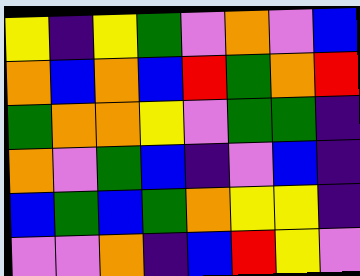[["yellow", "indigo", "yellow", "green", "violet", "orange", "violet", "blue"], ["orange", "blue", "orange", "blue", "red", "green", "orange", "red"], ["green", "orange", "orange", "yellow", "violet", "green", "green", "indigo"], ["orange", "violet", "green", "blue", "indigo", "violet", "blue", "indigo"], ["blue", "green", "blue", "green", "orange", "yellow", "yellow", "indigo"], ["violet", "violet", "orange", "indigo", "blue", "red", "yellow", "violet"]]